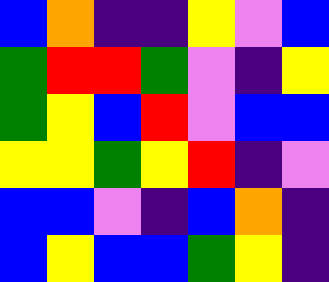[["blue", "orange", "indigo", "indigo", "yellow", "violet", "blue"], ["green", "red", "red", "green", "violet", "indigo", "yellow"], ["green", "yellow", "blue", "red", "violet", "blue", "blue"], ["yellow", "yellow", "green", "yellow", "red", "indigo", "violet"], ["blue", "blue", "violet", "indigo", "blue", "orange", "indigo"], ["blue", "yellow", "blue", "blue", "green", "yellow", "indigo"]]